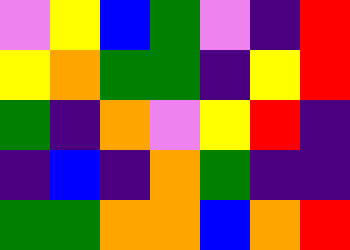[["violet", "yellow", "blue", "green", "violet", "indigo", "red"], ["yellow", "orange", "green", "green", "indigo", "yellow", "red"], ["green", "indigo", "orange", "violet", "yellow", "red", "indigo"], ["indigo", "blue", "indigo", "orange", "green", "indigo", "indigo"], ["green", "green", "orange", "orange", "blue", "orange", "red"]]